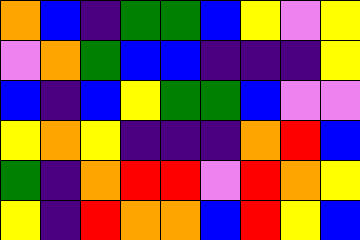[["orange", "blue", "indigo", "green", "green", "blue", "yellow", "violet", "yellow"], ["violet", "orange", "green", "blue", "blue", "indigo", "indigo", "indigo", "yellow"], ["blue", "indigo", "blue", "yellow", "green", "green", "blue", "violet", "violet"], ["yellow", "orange", "yellow", "indigo", "indigo", "indigo", "orange", "red", "blue"], ["green", "indigo", "orange", "red", "red", "violet", "red", "orange", "yellow"], ["yellow", "indigo", "red", "orange", "orange", "blue", "red", "yellow", "blue"]]